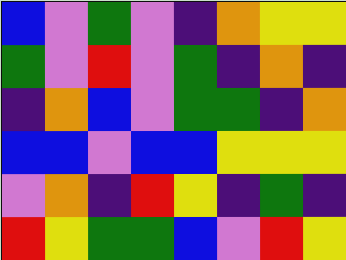[["blue", "violet", "green", "violet", "indigo", "orange", "yellow", "yellow"], ["green", "violet", "red", "violet", "green", "indigo", "orange", "indigo"], ["indigo", "orange", "blue", "violet", "green", "green", "indigo", "orange"], ["blue", "blue", "violet", "blue", "blue", "yellow", "yellow", "yellow"], ["violet", "orange", "indigo", "red", "yellow", "indigo", "green", "indigo"], ["red", "yellow", "green", "green", "blue", "violet", "red", "yellow"]]